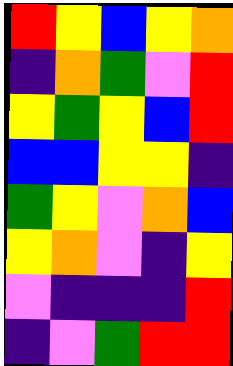[["red", "yellow", "blue", "yellow", "orange"], ["indigo", "orange", "green", "violet", "red"], ["yellow", "green", "yellow", "blue", "red"], ["blue", "blue", "yellow", "yellow", "indigo"], ["green", "yellow", "violet", "orange", "blue"], ["yellow", "orange", "violet", "indigo", "yellow"], ["violet", "indigo", "indigo", "indigo", "red"], ["indigo", "violet", "green", "red", "red"]]